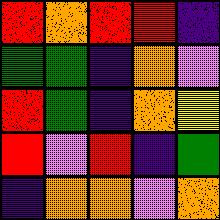[["red", "orange", "red", "red", "indigo"], ["green", "green", "indigo", "orange", "violet"], ["red", "green", "indigo", "orange", "yellow"], ["red", "violet", "red", "indigo", "green"], ["indigo", "orange", "orange", "violet", "orange"]]